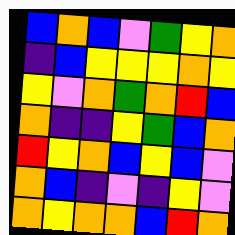[["blue", "orange", "blue", "violet", "green", "yellow", "orange"], ["indigo", "blue", "yellow", "yellow", "yellow", "orange", "yellow"], ["yellow", "violet", "orange", "green", "orange", "red", "blue"], ["orange", "indigo", "indigo", "yellow", "green", "blue", "orange"], ["red", "yellow", "orange", "blue", "yellow", "blue", "violet"], ["orange", "blue", "indigo", "violet", "indigo", "yellow", "violet"], ["orange", "yellow", "orange", "orange", "blue", "red", "orange"]]